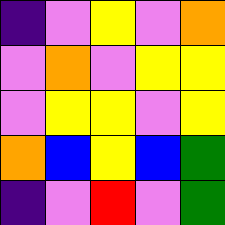[["indigo", "violet", "yellow", "violet", "orange"], ["violet", "orange", "violet", "yellow", "yellow"], ["violet", "yellow", "yellow", "violet", "yellow"], ["orange", "blue", "yellow", "blue", "green"], ["indigo", "violet", "red", "violet", "green"]]